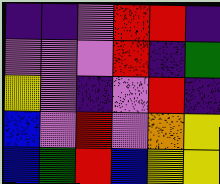[["indigo", "indigo", "violet", "red", "red", "indigo"], ["violet", "violet", "violet", "red", "indigo", "green"], ["yellow", "violet", "indigo", "violet", "red", "indigo"], ["blue", "violet", "red", "violet", "orange", "yellow"], ["blue", "green", "red", "blue", "yellow", "yellow"]]